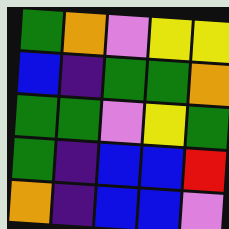[["green", "orange", "violet", "yellow", "yellow"], ["blue", "indigo", "green", "green", "orange"], ["green", "green", "violet", "yellow", "green"], ["green", "indigo", "blue", "blue", "red"], ["orange", "indigo", "blue", "blue", "violet"]]